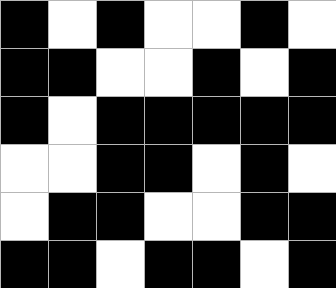[["black", "white", "black", "white", "white", "black", "white"], ["black", "black", "white", "white", "black", "white", "black"], ["black", "white", "black", "black", "black", "black", "black"], ["white", "white", "black", "black", "white", "black", "white"], ["white", "black", "black", "white", "white", "black", "black"], ["black", "black", "white", "black", "black", "white", "black"]]